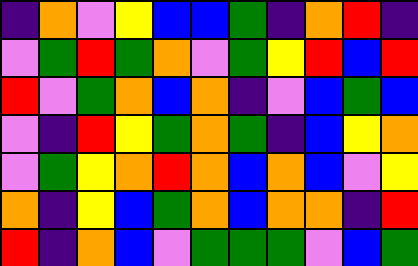[["indigo", "orange", "violet", "yellow", "blue", "blue", "green", "indigo", "orange", "red", "indigo"], ["violet", "green", "red", "green", "orange", "violet", "green", "yellow", "red", "blue", "red"], ["red", "violet", "green", "orange", "blue", "orange", "indigo", "violet", "blue", "green", "blue"], ["violet", "indigo", "red", "yellow", "green", "orange", "green", "indigo", "blue", "yellow", "orange"], ["violet", "green", "yellow", "orange", "red", "orange", "blue", "orange", "blue", "violet", "yellow"], ["orange", "indigo", "yellow", "blue", "green", "orange", "blue", "orange", "orange", "indigo", "red"], ["red", "indigo", "orange", "blue", "violet", "green", "green", "green", "violet", "blue", "green"]]